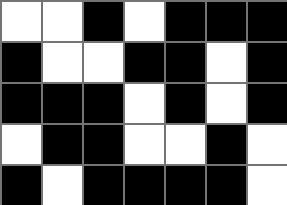[["white", "white", "black", "white", "black", "black", "black"], ["black", "white", "white", "black", "black", "white", "black"], ["black", "black", "black", "white", "black", "white", "black"], ["white", "black", "black", "white", "white", "black", "white"], ["black", "white", "black", "black", "black", "black", "white"]]